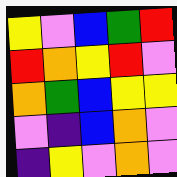[["yellow", "violet", "blue", "green", "red"], ["red", "orange", "yellow", "red", "violet"], ["orange", "green", "blue", "yellow", "yellow"], ["violet", "indigo", "blue", "orange", "violet"], ["indigo", "yellow", "violet", "orange", "violet"]]